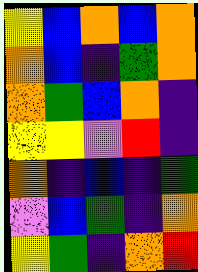[["yellow", "blue", "orange", "blue", "orange"], ["orange", "blue", "indigo", "green", "orange"], ["orange", "green", "blue", "orange", "indigo"], ["yellow", "yellow", "violet", "red", "indigo"], ["orange", "indigo", "blue", "indigo", "green"], ["violet", "blue", "green", "indigo", "orange"], ["yellow", "green", "indigo", "orange", "red"]]